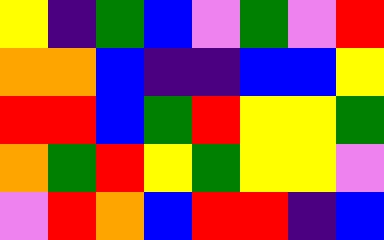[["yellow", "indigo", "green", "blue", "violet", "green", "violet", "red"], ["orange", "orange", "blue", "indigo", "indigo", "blue", "blue", "yellow"], ["red", "red", "blue", "green", "red", "yellow", "yellow", "green"], ["orange", "green", "red", "yellow", "green", "yellow", "yellow", "violet"], ["violet", "red", "orange", "blue", "red", "red", "indigo", "blue"]]